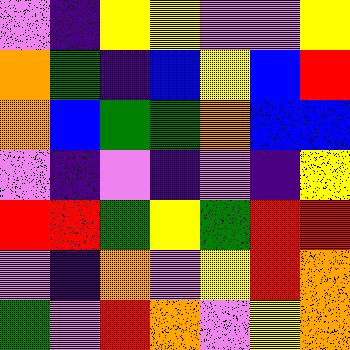[["violet", "indigo", "yellow", "yellow", "violet", "violet", "yellow"], ["orange", "green", "indigo", "blue", "yellow", "blue", "red"], ["orange", "blue", "green", "green", "orange", "blue", "blue"], ["violet", "indigo", "violet", "indigo", "violet", "indigo", "yellow"], ["red", "red", "green", "yellow", "green", "red", "red"], ["violet", "indigo", "orange", "violet", "yellow", "red", "orange"], ["green", "violet", "red", "orange", "violet", "yellow", "orange"]]